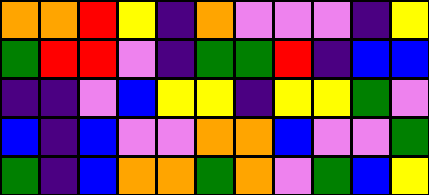[["orange", "orange", "red", "yellow", "indigo", "orange", "violet", "violet", "violet", "indigo", "yellow"], ["green", "red", "red", "violet", "indigo", "green", "green", "red", "indigo", "blue", "blue"], ["indigo", "indigo", "violet", "blue", "yellow", "yellow", "indigo", "yellow", "yellow", "green", "violet"], ["blue", "indigo", "blue", "violet", "violet", "orange", "orange", "blue", "violet", "violet", "green"], ["green", "indigo", "blue", "orange", "orange", "green", "orange", "violet", "green", "blue", "yellow"]]